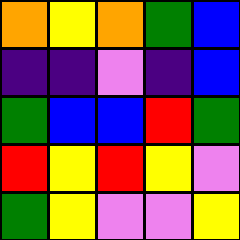[["orange", "yellow", "orange", "green", "blue"], ["indigo", "indigo", "violet", "indigo", "blue"], ["green", "blue", "blue", "red", "green"], ["red", "yellow", "red", "yellow", "violet"], ["green", "yellow", "violet", "violet", "yellow"]]